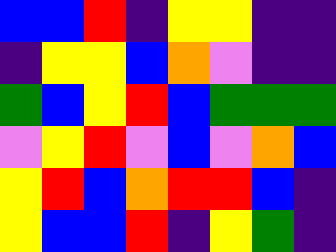[["blue", "blue", "red", "indigo", "yellow", "yellow", "indigo", "indigo"], ["indigo", "yellow", "yellow", "blue", "orange", "violet", "indigo", "indigo"], ["green", "blue", "yellow", "red", "blue", "green", "green", "green"], ["violet", "yellow", "red", "violet", "blue", "violet", "orange", "blue"], ["yellow", "red", "blue", "orange", "red", "red", "blue", "indigo"], ["yellow", "blue", "blue", "red", "indigo", "yellow", "green", "indigo"]]